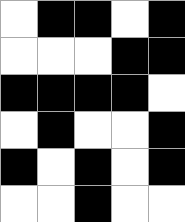[["white", "black", "black", "white", "black"], ["white", "white", "white", "black", "black"], ["black", "black", "black", "black", "white"], ["white", "black", "white", "white", "black"], ["black", "white", "black", "white", "black"], ["white", "white", "black", "white", "white"]]